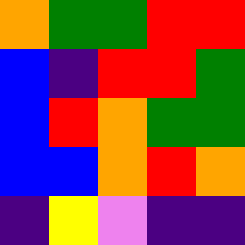[["orange", "green", "green", "red", "red"], ["blue", "indigo", "red", "red", "green"], ["blue", "red", "orange", "green", "green"], ["blue", "blue", "orange", "red", "orange"], ["indigo", "yellow", "violet", "indigo", "indigo"]]